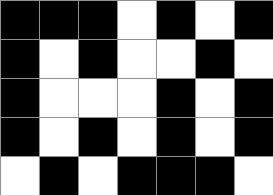[["black", "black", "black", "white", "black", "white", "black"], ["black", "white", "black", "white", "white", "black", "white"], ["black", "white", "white", "white", "black", "white", "black"], ["black", "white", "black", "white", "black", "white", "black"], ["white", "black", "white", "black", "black", "black", "white"]]